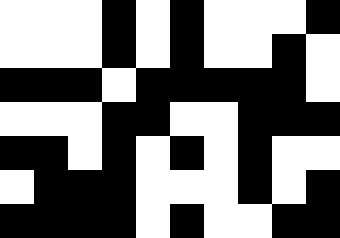[["white", "white", "white", "black", "white", "black", "white", "white", "white", "black"], ["white", "white", "white", "black", "white", "black", "white", "white", "black", "white"], ["black", "black", "black", "white", "black", "black", "black", "black", "black", "white"], ["white", "white", "white", "black", "black", "white", "white", "black", "black", "black"], ["black", "black", "white", "black", "white", "black", "white", "black", "white", "white"], ["white", "black", "black", "black", "white", "white", "white", "black", "white", "black"], ["black", "black", "black", "black", "white", "black", "white", "white", "black", "black"]]